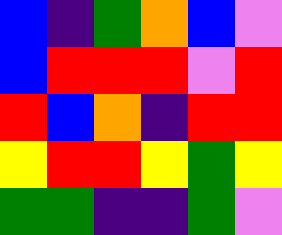[["blue", "indigo", "green", "orange", "blue", "violet"], ["blue", "red", "red", "red", "violet", "red"], ["red", "blue", "orange", "indigo", "red", "red"], ["yellow", "red", "red", "yellow", "green", "yellow"], ["green", "green", "indigo", "indigo", "green", "violet"]]